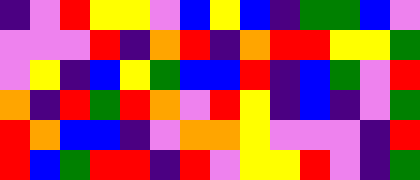[["indigo", "violet", "red", "yellow", "yellow", "violet", "blue", "yellow", "blue", "indigo", "green", "green", "blue", "violet"], ["violet", "violet", "violet", "red", "indigo", "orange", "red", "indigo", "orange", "red", "red", "yellow", "yellow", "green"], ["violet", "yellow", "indigo", "blue", "yellow", "green", "blue", "blue", "red", "indigo", "blue", "green", "violet", "red"], ["orange", "indigo", "red", "green", "red", "orange", "violet", "red", "yellow", "indigo", "blue", "indigo", "violet", "green"], ["red", "orange", "blue", "blue", "indigo", "violet", "orange", "orange", "yellow", "violet", "violet", "violet", "indigo", "red"], ["red", "blue", "green", "red", "red", "indigo", "red", "violet", "yellow", "yellow", "red", "violet", "indigo", "green"]]